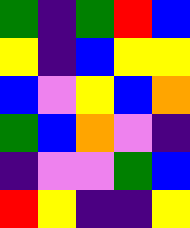[["green", "indigo", "green", "red", "blue"], ["yellow", "indigo", "blue", "yellow", "yellow"], ["blue", "violet", "yellow", "blue", "orange"], ["green", "blue", "orange", "violet", "indigo"], ["indigo", "violet", "violet", "green", "blue"], ["red", "yellow", "indigo", "indigo", "yellow"]]